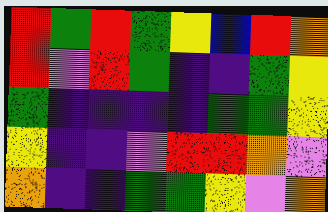[["red", "green", "red", "green", "yellow", "blue", "red", "orange"], ["red", "violet", "red", "green", "indigo", "indigo", "green", "yellow"], ["green", "indigo", "indigo", "indigo", "indigo", "green", "green", "yellow"], ["yellow", "indigo", "indigo", "violet", "red", "red", "orange", "violet"], ["orange", "indigo", "indigo", "green", "green", "yellow", "violet", "orange"]]